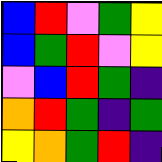[["blue", "red", "violet", "green", "yellow"], ["blue", "green", "red", "violet", "yellow"], ["violet", "blue", "red", "green", "indigo"], ["orange", "red", "green", "indigo", "green"], ["yellow", "orange", "green", "red", "indigo"]]